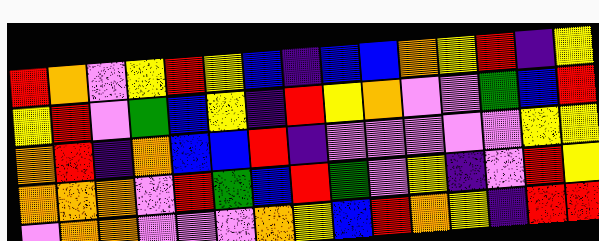[["red", "orange", "violet", "yellow", "red", "yellow", "blue", "indigo", "blue", "blue", "orange", "yellow", "red", "indigo", "yellow"], ["yellow", "red", "violet", "green", "blue", "yellow", "indigo", "red", "yellow", "orange", "violet", "violet", "green", "blue", "red"], ["orange", "red", "indigo", "orange", "blue", "blue", "red", "indigo", "violet", "violet", "violet", "violet", "violet", "yellow", "yellow"], ["orange", "orange", "orange", "violet", "red", "green", "blue", "red", "green", "violet", "yellow", "indigo", "violet", "red", "yellow"], ["violet", "orange", "orange", "violet", "violet", "violet", "orange", "yellow", "blue", "red", "orange", "yellow", "indigo", "red", "red"]]